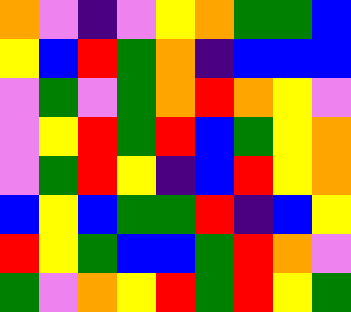[["orange", "violet", "indigo", "violet", "yellow", "orange", "green", "green", "blue"], ["yellow", "blue", "red", "green", "orange", "indigo", "blue", "blue", "blue"], ["violet", "green", "violet", "green", "orange", "red", "orange", "yellow", "violet"], ["violet", "yellow", "red", "green", "red", "blue", "green", "yellow", "orange"], ["violet", "green", "red", "yellow", "indigo", "blue", "red", "yellow", "orange"], ["blue", "yellow", "blue", "green", "green", "red", "indigo", "blue", "yellow"], ["red", "yellow", "green", "blue", "blue", "green", "red", "orange", "violet"], ["green", "violet", "orange", "yellow", "red", "green", "red", "yellow", "green"]]